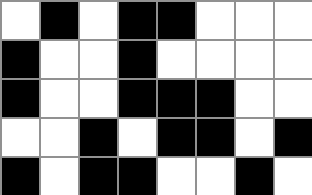[["white", "black", "white", "black", "black", "white", "white", "white"], ["black", "white", "white", "black", "white", "white", "white", "white"], ["black", "white", "white", "black", "black", "black", "white", "white"], ["white", "white", "black", "white", "black", "black", "white", "black"], ["black", "white", "black", "black", "white", "white", "black", "white"]]